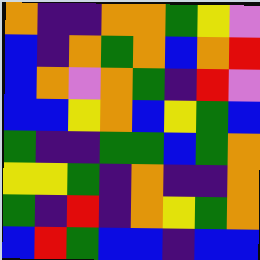[["orange", "indigo", "indigo", "orange", "orange", "green", "yellow", "violet"], ["blue", "indigo", "orange", "green", "orange", "blue", "orange", "red"], ["blue", "orange", "violet", "orange", "green", "indigo", "red", "violet"], ["blue", "blue", "yellow", "orange", "blue", "yellow", "green", "blue"], ["green", "indigo", "indigo", "green", "green", "blue", "green", "orange"], ["yellow", "yellow", "green", "indigo", "orange", "indigo", "indigo", "orange"], ["green", "indigo", "red", "indigo", "orange", "yellow", "green", "orange"], ["blue", "red", "green", "blue", "blue", "indigo", "blue", "blue"]]